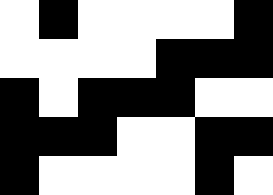[["white", "black", "white", "white", "white", "white", "black"], ["white", "white", "white", "white", "black", "black", "black"], ["black", "white", "black", "black", "black", "white", "white"], ["black", "black", "black", "white", "white", "black", "black"], ["black", "white", "white", "white", "white", "black", "white"]]